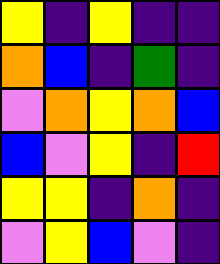[["yellow", "indigo", "yellow", "indigo", "indigo"], ["orange", "blue", "indigo", "green", "indigo"], ["violet", "orange", "yellow", "orange", "blue"], ["blue", "violet", "yellow", "indigo", "red"], ["yellow", "yellow", "indigo", "orange", "indigo"], ["violet", "yellow", "blue", "violet", "indigo"]]